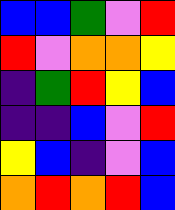[["blue", "blue", "green", "violet", "red"], ["red", "violet", "orange", "orange", "yellow"], ["indigo", "green", "red", "yellow", "blue"], ["indigo", "indigo", "blue", "violet", "red"], ["yellow", "blue", "indigo", "violet", "blue"], ["orange", "red", "orange", "red", "blue"]]